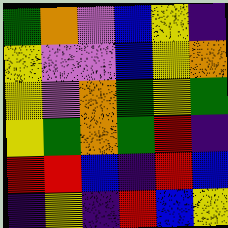[["green", "orange", "violet", "blue", "yellow", "indigo"], ["yellow", "violet", "violet", "blue", "yellow", "orange"], ["yellow", "violet", "orange", "green", "yellow", "green"], ["yellow", "green", "orange", "green", "red", "indigo"], ["red", "red", "blue", "indigo", "red", "blue"], ["indigo", "yellow", "indigo", "red", "blue", "yellow"]]